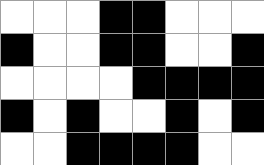[["white", "white", "white", "black", "black", "white", "white", "white"], ["black", "white", "white", "black", "black", "white", "white", "black"], ["white", "white", "white", "white", "black", "black", "black", "black"], ["black", "white", "black", "white", "white", "black", "white", "black"], ["white", "white", "black", "black", "black", "black", "white", "white"]]